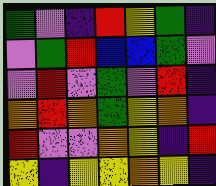[["green", "violet", "indigo", "red", "yellow", "green", "indigo"], ["violet", "green", "red", "blue", "blue", "green", "violet"], ["violet", "red", "violet", "green", "violet", "red", "indigo"], ["orange", "red", "orange", "green", "yellow", "orange", "indigo"], ["red", "violet", "violet", "orange", "yellow", "indigo", "red"], ["yellow", "indigo", "yellow", "yellow", "orange", "yellow", "indigo"]]